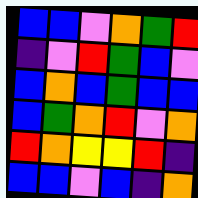[["blue", "blue", "violet", "orange", "green", "red"], ["indigo", "violet", "red", "green", "blue", "violet"], ["blue", "orange", "blue", "green", "blue", "blue"], ["blue", "green", "orange", "red", "violet", "orange"], ["red", "orange", "yellow", "yellow", "red", "indigo"], ["blue", "blue", "violet", "blue", "indigo", "orange"]]